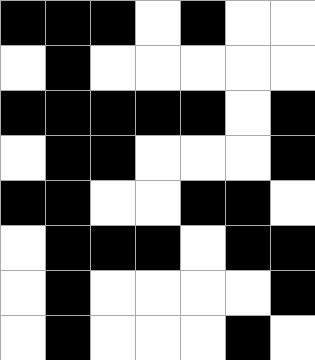[["black", "black", "black", "white", "black", "white", "white"], ["white", "black", "white", "white", "white", "white", "white"], ["black", "black", "black", "black", "black", "white", "black"], ["white", "black", "black", "white", "white", "white", "black"], ["black", "black", "white", "white", "black", "black", "white"], ["white", "black", "black", "black", "white", "black", "black"], ["white", "black", "white", "white", "white", "white", "black"], ["white", "black", "white", "white", "white", "black", "white"]]